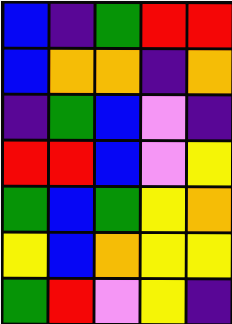[["blue", "indigo", "green", "red", "red"], ["blue", "orange", "orange", "indigo", "orange"], ["indigo", "green", "blue", "violet", "indigo"], ["red", "red", "blue", "violet", "yellow"], ["green", "blue", "green", "yellow", "orange"], ["yellow", "blue", "orange", "yellow", "yellow"], ["green", "red", "violet", "yellow", "indigo"]]